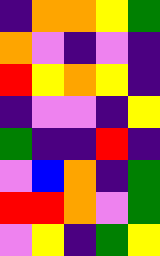[["indigo", "orange", "orange", "yellow", "green"], ["orange", "violet", "indigo", "violet", "indigo"], ["red", "yellow", "orange", "yellow", "indigo"], ["indigo", "violet", "violet", "indigo", "yellow"], ["green", "indigo", "indigo", "red", "indigo"], ["violet", "blue", "orange", "indigo", "green"], ["red", "red", "orange", "violet", "green"], ["violet", "yellow", "indigo", "green", "yellow"]]